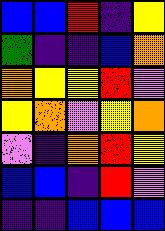[["blue", "blue", "red", "indigo", "yellow"], ["green", "indigo", "indigo", "blue", "orange"], ["orange", "yellow", "yellow", "red", "violet"], ["yellow", "orange", "violet", "yellow", "orange"], ["violet", "indigo", "orange", "red", "yellow"], ["blue", "blue", "indigo", "red", "violet"], ["indigo", "indigo", "blue", "blue", "blue"]]